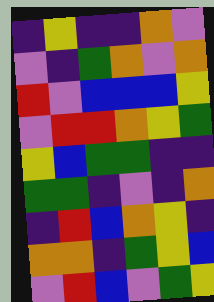[["indigo", "yellow", "indigo", "indigo", "orange", "violet"], ["violet", "indigo", "green", "orange", "violet", "orange"], ["red", "violet", "blue", "blue", "blue", "yellow"], ["violet", "red", "red", "orange", "yellow", "green"], ["yellow", "blue", "green", "green", "indigo", "indigo"], ["green", "green", "indigo", "violet", "indigo", "orange"], ["indigo", "red", "blue", "orange", "yellow", "indigo"], ["orange", "orange", "indigo", "green", "yellow", "blue"], ["violet", "red", "blue", "violet", "green", "yellow"]]